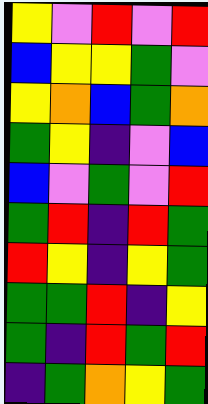[["yellow", "violet", "red", "violet", "red"], ["blue", "yellow", "yellow", "green", "violet"], ["yellow", "orange", "blue", "green", "orange"], ["green", "yellow", "indigo", "violet", "blue"], ["blue", "violet", "green", "violet", "red"], ["green", "red", "indigo", "red", "green"], ["red", "yellow", "indigo", "yellow", "green"], ["green", "green", "red", "indigo", "yellow"], ["green", "indigo", "red", "green", "red"], ["indigo", "green", "orange", "yellow", "green"]]